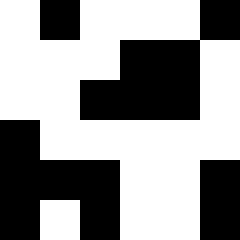[["white", "black", "white", "white", "white", "black"], ["white", "white", "white", "black", "black", "white"], ["white", "white", "black", "black", "black", "white"], ["black", "white", "white", "white", "white", "white"], ["black", "black", "black", "white", "white", "black"], ["black", "white", "black", "white", "white", "black"]]